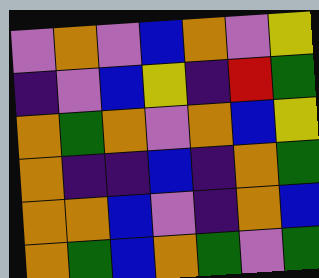[["violet", "orange", "violet", "blue", "orange", "violet", "yellow"], ["indigo", "violet", "blue", "yellow", "indigo", "red", "green"], ["orange", "green", "orange", "violet", "orange", "blue", "yellow"], ["orange", "indigo", "indigo", "blue", "indigo", "orange", "green"], ["orange", "orange", "blue", "violet", "indigo", "orange", "blue"], ["orange", "green", "blue", "orange", "green", "violet", "green"]]